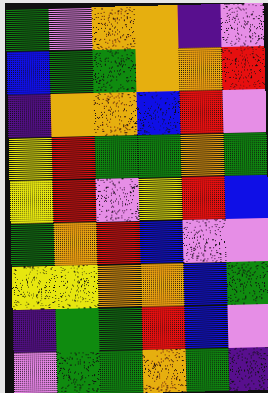[["green", "violet", "orange", "orange", "indigo", "violet"], ["blue", "green", "green", "orange", "orange", "red"], ["indigo", "orange", "orange", "blue", "red", "violet"], ["yellow", "red", "green", "green", "orange", "green"], ["yellow", "red", "violet", "yellow", "red", "blue"], ["green", "orange", "red", "blue", "violet", "violet"], ["yellow", "yellow", "orange", "orange", "blue", "green"], ["indigo", "green", "green", "red", "blue", "violet"], ["violet", "green", "green", "orange", "green", "indigo"]]